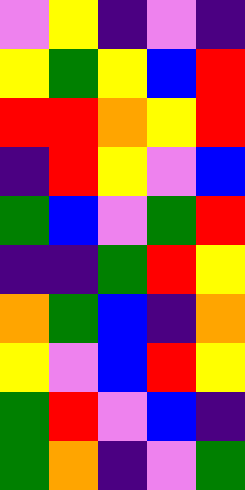[["violet", "yellow", "indigo", "violet", "indigo"], ["yellow", "green", "yellow", "blue", "red"], ["red", "red", "orange", "yellow", "red"], ["indigo", "red", "yellow", "violet", "blue"], ["green", "blue", "violet", "green", "red"], ["indigo", "indigo", "green", "red", "yellow"], ["orange", "green", "blue", "indigo", "orange"], ["yellow", "violet", "blue", "red", "yellow"], ["green", "red", "violet", "blue", "indigo"], ["green", "orange", "indigo", "violet", "green"]]